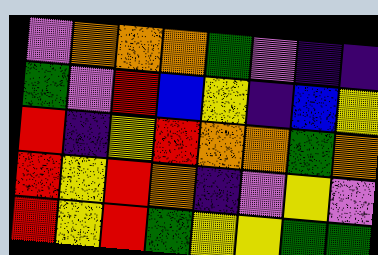[["violet", "orange", "orange", "orange", "green", "violet", "indigo", "indigo"], ["green", "violet", "red", "blue", "yellow", "indigo", "blue", "yellow"], ["red", "indigo", "yellow", "red", "orange", "orange", "green", "orange"], ["red", "yellow", "red", "orange", "indigo", "violet", "yellow", "violet"], ["red", "yellow", "red", "green", "yellow", "yellow", "green", "green"]]